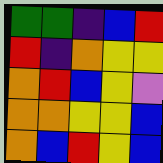[["green", "green", "indigo", "blue", "red"], ["red", "indigo", "orange", "yellow", "yellow"], ["orange", "red", "blue", "yellow", "violet"], ["orange", "orange", "yellow", "yellow", "blue"], ["orange", "blue", "red", "yellow", "blue"]]